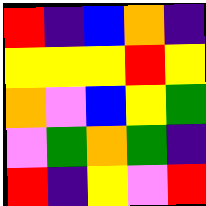[["red", "indigo", "blue", "orange", "indigo"], ["yellow", "yellow", "yellow", "red", "yellow"], ["orange", "violet", "blue", "yellow", "green"], ["violet", "green", "orange", "green", "indigo"], ["red", "indigo", "yellow", "violet", "red"]]